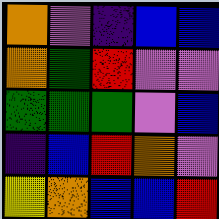[["orange", "violet", "indigo", "blue", "blue"], ["orange", "green", "red", "violet", "violet"], ["green", "green", "green", "violet", "blue"], ["indigo", "blue", "red", "orange", "violet"], ["yellow", "orange", "blue", "blue", "red"]]